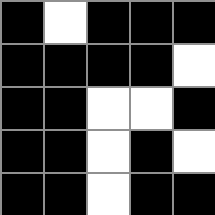[["black", "white", "black", "black", "black"], ["black", "black", "black", "black", "white"], ["black", "black", "white", "white", "black"], ["black", "black", "white", "black", "white"], ["black", "black", "white", "black", "black"]]